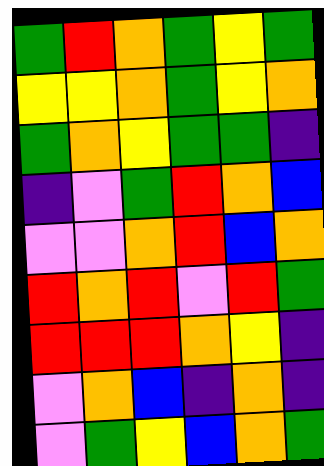[["green", "red", "orange", "green", "yellow", "green"], ["yellow", "yellow", "orange", "green", "yellow", "orange"], ["green", "orange", "yellow", "green", "green", "indigo"], ["indigo", "violet", "green", "red", "orange", "blue"], ["violet", "violet", "orange", "red", "blue", "orange"], ["red", "orange", "red", "violet", "red", "green"], ["red", "red", "red", "orange", "yellow", "indigo"], ["violet", "orange", "blue", "indigo", "orange", "indigo"], ["violet", "green", "yellow", "blue", "orange", "green"]]